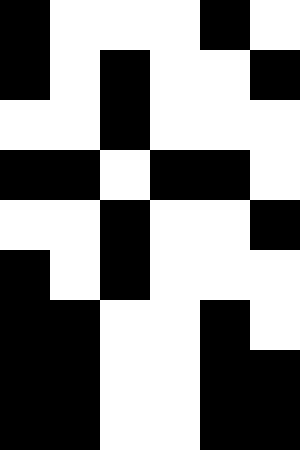[["black", "white", "white", "white", "black", "white"], ["black", "white", "black", "white", "white", "black"], ["white", "white", "black", "white", "white", "white"], ["black", "black", "white", "black", "black", "white"], ["white", "white", "black", "white", "white", "black"], ["black", "white", "black", "white", "white", "white"], ["black", "black", "white", "white", "black", "white"], ["black", "black", "white", "white", "black", "black"], ["black", "black", "white", "white", "black", "black"]]